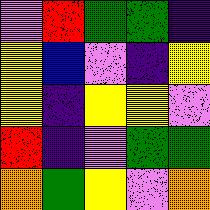[["violet", "red", "green", "green", "indigo"], ["yellow", "blue", "violet", "indigo", "yellow"], ["yellow", "indigo", "yellow", "yellow", "violet"], ["red", "indigo", "violet", "green", "green"], ["orange", "green", "yellow", "violet", "orange"]]